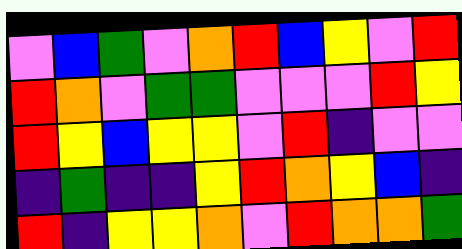[["violet", "blue", "green", "violet", "orange", "red", "blue", "yellow", "violet", "red"], ["red", "orange", "violet", "green", "green", "violet", "violet", "violet", "red", "yellow"], ["red", "yellow", "blue", "yellow", "yellow", "violet", "red", "indigo", "violet", "violet"], ["indigo", "green", "indigo", "indigo", "yellow", "red", "orange", "yellow", "blue", "indigo"], ["red", "indigo", "yellow", "yellow", "orange", "violet", "red", "orange", "orange", "green"]]